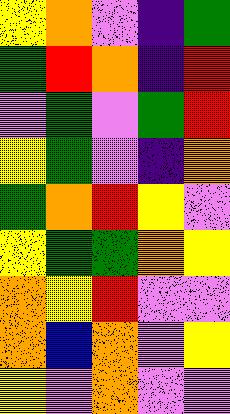[["yellow", "orange", "violet", "indigo", "green"], ["green", "red", "orange", "indigo", "red"], ["violet", "green", "violet", "green", "red"], ["yellow", "green", "violet", "indigo", "orange"], ["green", "orange", "red", "yellow", "violet"], ["yellow", "green", "green", "orange", "yellow"], ["orange", "yellow", "red", "violet", "violet"], ["orange", "blue", "orange", "violet", "yellow"], ["yellow", "violet", "orange", "violet", "violet"]]